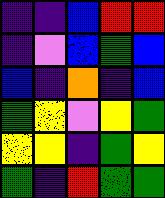[["indigo", "indigo", "blue", "red", "red"], ["indigo", "violet", "blue", "green", "blue"], ["blue", "indigo", "orange", "indigo", "blue"], ["green", "yellow", "violet", "yellow", "green"], ["yellow", "yellow", "indigo", "green", "yellow"], ["green", "indigo", "red", "green", "green"]]